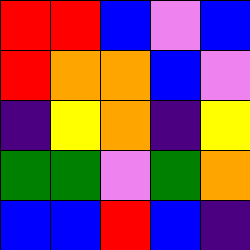[["red", "red", "blue", "violet", "blue"], ["red", "orange", "orange", "blue", "violet"], ["indigo", "yellow", "orange", "indigo", "yellow"], ["green", "green", "violet", "green", "orange"], ["blue", "blue", "red", "blue", "indigo"]]